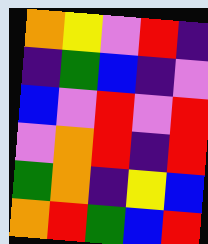[["orange", "yellow", "violet", "red", "indigo"], ["indigo", "green", "blue", "indigo", "violet"], ["blue", "violet", "red", "violet", "red"], ["violet", "orange", "red", "indigo", "red"], ["green", "orange", "indigo", "yellow", "blue"], ["orange", "red", "green", "blue", "red"]]